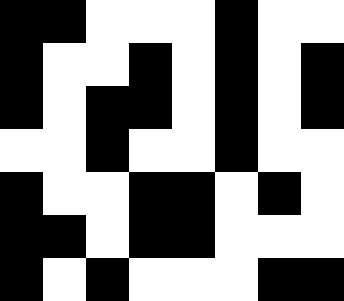[["black", "black", "white", "white", "white", "black", "white", "white"], ["black", "white", "white", "black", "white", "black", "white", "black"], ["black", "white", "black", "black", "white", "black", "white", "black"], ["white", "white", "black", "white", "white", "black", "white", "white"], ["black", "white", "white", "black", "black", "white", "black", "white"], ["black", "black", "white", "black", "black", "white", "white", "white"], ["black", "white", "black", "white", "white", "white", "black", "black"]]